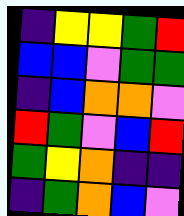[["indigo", "yellow", "yellow", "green", "red"], ["blue", "blue", "violet", "green", "green"], ["indigo", "blue", "orange", "orange", "violet"], ["red", "green", "violet", "blue", "red"], ["green", "yellow", "orange", "indigo", "indigo"], ["indigo", "green", "orange", "blue", "violet"]]